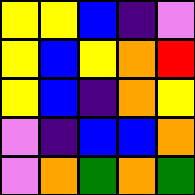[["yellow", "yellow", "blue", "indigo", "violet"], ["yellow", "blue", "yellow", "orange", "red"], ["yellow", "blue", "indigo", "orange", "yellow"], ["violet", "indigo", "blue", "blue", "orange"], ["violet", "orange", "green", "orange", "green"]]